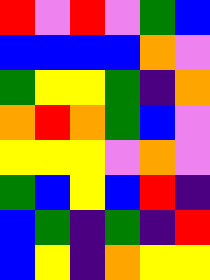[["red", "violet", "red", "violet", "green", "blue"], ["blue", "blue", "blue", "blue", "orange", "violet"], ["green", "yellow", "yellow", "green", "indigo", "orange"], ["orange", "red", "orange", "green", "blue", "violet"], ["yellow", "yellow", "yellow", "violet", "orange", "violet"], ["green", "blue", "yellow", "blue", "red", "indigo"], ["blue", "green", "indigo", "green", "indigo", "red"], ["blue", "yellow", "indigo", "orange", "yellow", "yellow"]]